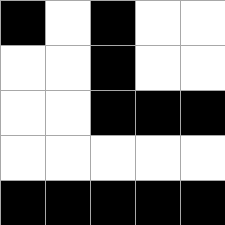[["black", "white", "black", "white", "white"], ["white", "white", "black", "white", "white"], ["white", "white", "black", "black", "black"], ["white", "white", "white", "white", "white"], ["black", "black", "black", "black", "black"]]